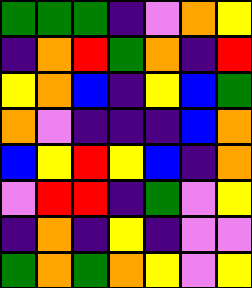[["green", "green", "green", "indigo", "violet", "orange", "yellow"], ["indigo", "orange", "red", "green", "orange", "indigo", "red"], ["yellow", "orange", "blue", "indigo", "yellow", "blue", "green"], ["orange", "violet", "indigo", "indigo", "indigo", "blue", "orange"], ["blue", "yellow", "red", "yellow", "blue", "indigo", "orange"], ["violet", "red", "red", "indigo", "green", "violet", "yellow"], ["indigo", "orange", "indigo", "yellow", "indigo", "violet", "violet"], ["green", "orange", "green", "orange", "yellow", "violet", "yellow"]]